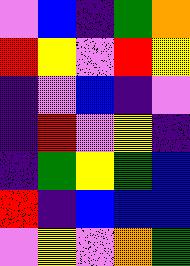[["violet", "blue", "indigo", "green", "orange"], ["red", "yellow", "violet", "red", "yellow"], ["indigo", "violet", "blue", "indigo", "violet"], ["indigo", "red", "violet", "yellow", "indigo"], ["indigo", "green", "yellow", "green", "blue"], ["red", "indigo", "blue", "blue", "blue"], ["violet", "yellow", "violet", "orange", "green"]]